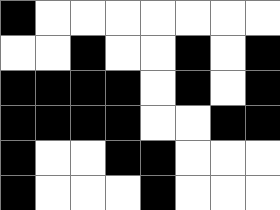[["black", "white", "white", "white", "white", "white", "white", "white"], ["white", "white", "black", "white", "white", "black", "white", "black"], ["black", "black", "black", "black", "white", "black", "white", "black"], ["black", "black", "black", "black", "white", "white", "black", "black"], ["black", "white", "white", "black", "black", "white", "white", "white"], ["black", "white", "white", "white", "black", "white", "white", "white"]]